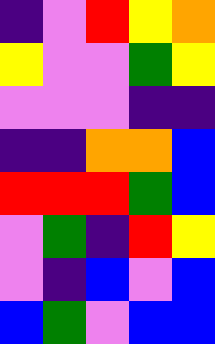[["indigo", "violet", "red", "yellow", "orange"], ["yellow", "violet", "violet", "green", "yellow"], ["violet", "violet", "violet", "indigo", "indigo"], ["indigo", "indigo", "orange", "orange", "blue"], ["red", "red", "red", "green", "blue"], ["violet", "green", "indigo", "red", "yellow"], ["violet", "indigo", "blue", "violet", "blue"], ["blue", "green", "violet", "blue", "blue"]]